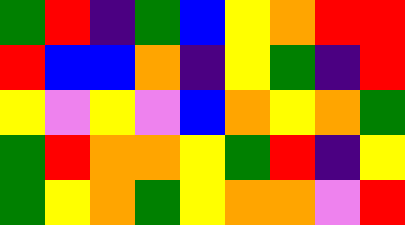[["green", "red", "indigo", "green", "blue", "yellow", "orange", "red", "red"], ["red", "blue", "blue", "orange", "indigo", "yellow", "green", "indigo", "red"], ["yellow", "violet", "yellow", "violet", "blue", "orange", "yellow", "orange", "green"], ["green", "red", "orange", "orange", "yellow", "green", "red", "indigo", "yellow"], ["green", "yellow", "orange", "green", "yellow", "orange", "orange", "violet", "red"]]